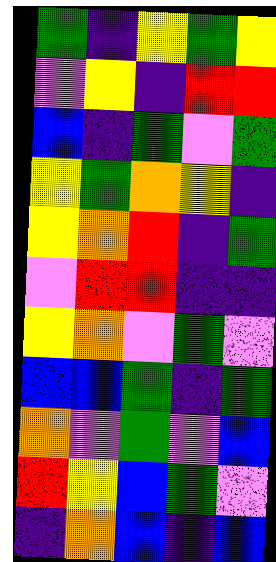[["green", "indigo", "yellow", "green", "yellow"], ["violet", "yellow", "indigo", "red", "red"], ["blue", "indigo", "green", "violet", "green"], ["yellow", "green", "orange", "yellow", "indigo"], ["yellow", "orange", "red", "indigo", "green"], ["violet", "red", "red", "indigo", "indigo"], ["yellow", "orange", "violet", "green", "violet"], ["blue", "blue", "green", "indigo", "green"], ["orange", "violet", "green", "violet", "blue"], ["red", "yellow", "blue", "green", "violet"], ["indigo", "orange", "blue", "indigo", "blue"]]